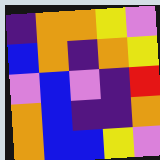[["indigo", "orange", "orange", "yellow", "violet"], ["blue", "orange", "indigo", "orange", "yellow"], ["violet", "blue", "violet", "indigo", "red"], ["orange", "blue", "indigo", "indigo", "orange"], ["orange", "blue", "blue", "yellow", "violet"]]